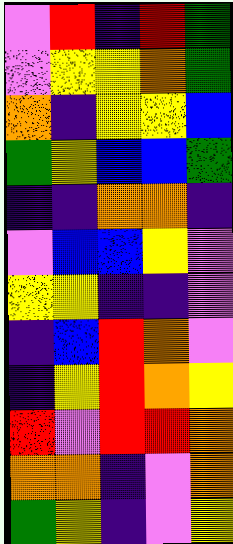[["violet", "red", "indigo", "red", "green"], ["violet", "yellow", "yellow", "orange", "green"], ["orange", "indigo", "yellow", "yellow", "blue"], ["green", "yellow", "blue", "blue", "green"], ["indigo", "indigo", "orange", "orange", "indigo"], ["violet", "blue", "blue", "yellow", "violet"], ["yellow", "yellow", "indigo", "indigo", "violet"], ["indigo", "blue", "red", "orange", "violet"], ["indigo", "yellow", "red", "orange", "yellow"], ["red", "violet", "red", "red", "orange"], ["orange", "orange", "indigo", "violet", "orange"], ["green", "yellow", "indigo", "violet", "yellow"]]